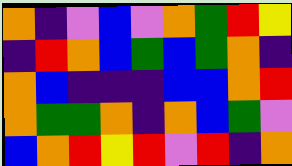[["orange", "indigo", "violet", "blue", "violet", "orange", "green", "red", "yellow"], ["indigo", "red", "orange", "blue", "green", "blue", "green", "orange", "indigo"], ["orange", "blue", "indigo", "indigo", "indigo", "blue", "blue", "orange", "red"], ["orange", "green", "green", "orange", "indigo", "orange", "blue", "green", "violet"], ["blue", "orange", "red", "yellow", "red", "violet", "red", "indigo", "orange"]]